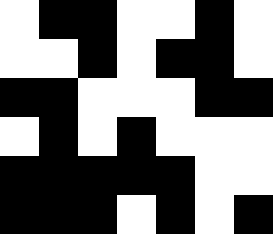[["white", "black", "black", "white", "white", "black", "white"], ["white", "white", "black", "white", "black", "black", "white"], ["black", "black", "white", "white", "white", "black", "black"], ["white", "black", "white", "black", "white", "white", "white"], ["black", "black", "black", "black", "black", "white", "white"], ["black", "black", "black", "white", "black", "white", "black"]]